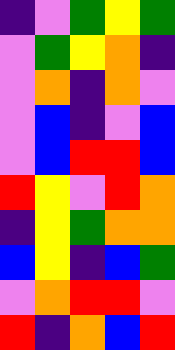[["indigo", "violet", "green", "yellow", "green"], ["violet", "green", "yellow", "orange", "indigo"], ["violet", "orange", "indigo", "orange", "violet"], ["violet", "blue", "indigo", "violet", "blue"], ["violet", "blue", "red", "red", "blue"], ["red", "yellow", "violet", "red", "orange"], ["indigo", "yellow", "green", "orange", "orange"], ["blue", "yellow", "indigo", "blue", "green"], ["violet", "orange", "red", "red", "violet"], ["red", "indigo", "orange", "blue", "red"]]